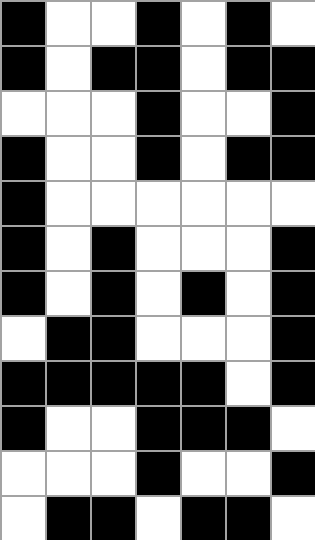[["black", "white", "white", "black", "white", "black", "white"], ["black", "white", "black", "black", "white", "black", "black"], ["white", "white", "white", "black", "white", "white", "black"], ["black", "white", "white", "black", "white", "black", "black"], ["black", "white", "white", "white", "white", "white", "white"], ["black", "white", "black", "white", "white", "white", "black"], ["black", "white", "black", "white", "black", "white", "black"], ["white", "black", "black", "white", "white", "white", "black"], ["black", "black", "black", "black", "black", "white", "black"], ["black", "white", "white", "black", "black", "black", "white"], ["white", "white", "white", "black", "white", "white", "black"], ["white", "black", "black", "white", "black", "black", "white"]]